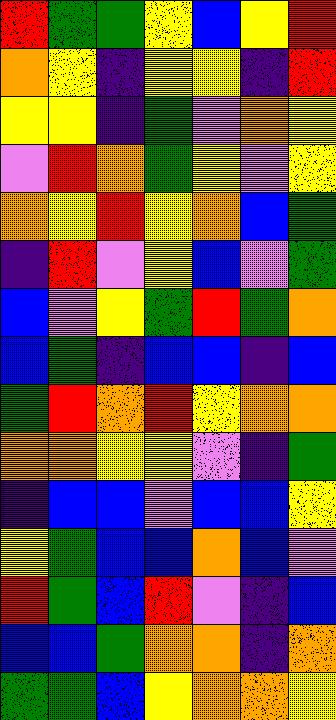[["red", "green", "green", "yellow", "blue", "yellow", "red"], ["orange", "yellow", "indigo", "yellow", "yellow", "indigo", "red"], ["yellow", "yellow", "indigo", "green", "violet", "orange", "yellow"], ["violet", "red", "orange", "green", "yellow", "violet", "yellow"], ["orange", "yellow", "red", "yellow", "orange", "blue", "green"], ["indigo", "red", "violet", "yellow", "blue", "violet", "green"], ["blue", "violet", "yellow", "green", "red", "green", "orange"], ["blue", "green", "indigo", "blue", "blue", "indigo", "blue"], ["green", "red", "orange", "red", "yellow", "orange", "orange"], ["orange", "orange", "yellow", "yellow", "violet", "indigo", "green"], ["indigo", "blue", "blue", "violet", "blue", "blue", "yellow"], ["yellow", "green", "blue", "blue", "orange", "blue", "violet"], ["red", "green", "blue", "red", "violet", "indigo", "blue"], ["blue", "blue", "green", "orange", "orange", "indigo", "orange"], ["green", "green", "blue", "yellow", "orange", "orange", "yellow"]]